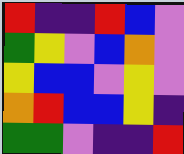[["red", "indigo", "indigo", "red", "blue", "violet"], ["green", "yellow", "violet", "blue", "orange", "violet"], ["yellow", "blue", "blue", "violet", "yellow", "violet"], ["orange", "red", "blue", "blue", "yellow", "indigo"], ["green", "green", "violet", "indigo", "indigo", "red"]]